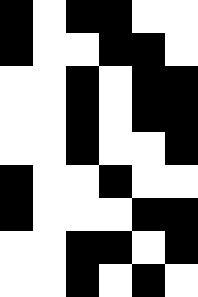[["black", "white", "black", "black", "white", "white"], ["black", "white", "white", "black", "black", "white"], ["white", "white", "black", "white", "black", "black"], ["white", "white", "black", "white", "black", "black"], ["white", "white", "black", "white", "white", "black"], ["black", "white", "white", "black", "white", "white"], ["black", "white", "white", "white", "black", "black"], ["white", "white", "black", "black", "white", "black"], ["white", "white", "black", "white", "black", "white"]]